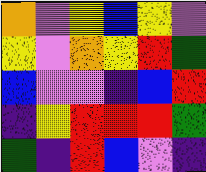[["orange", "violet", "yellow", "blue", "yellow", "violet"], ["yellow", "violet", "orange", "yellow", "red", "green"], ["blue", "violet", "violet", "indigo", "blue", "red"], ["indigo", "yellow", "red", "red", "red", "green"], ["green", "indigo", "red", "blue", "violet", "indigo"]]